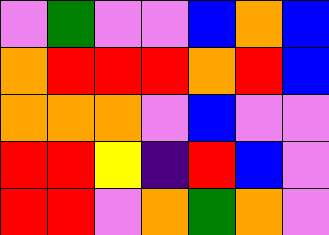[["violet", "green", "violet", "violet", "blue", "orange", "blue"], ["orange", "red", "red", "red", "orange", "red", "blue"], ["orange", "orange", "orange", "violet", "blue", "violet", "violet"], ["red", "red", "yellow", "indigo", "red", "blue", "violet"], ["red", "red", "violet", "orange", "green", "orange", "violet"]]